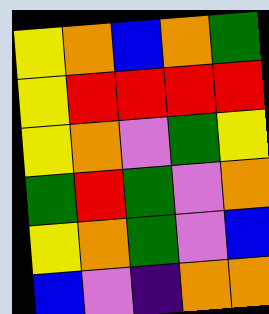[["yellow", "orange", "blue", "orange", "green"], ["yellow", "red", "red", "red", "red"], ["yellow", "orange", "violet", "green", "yellow"], ["green", "red", "green", "violet", "orange"], ["yellow", "orange", "green", "violet", "blue"], ["blue", "violet", "indigo", "orange", "orange"]]